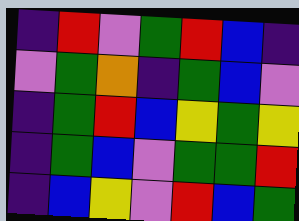[["indigo", "red", "violet", "green", "red", "blue", "indigo"], ["violet", "green", "orange", "indigo", "green", "blue", "violet"], ["indigo", "green", "red", "blue", "yellow", "green", "yellow"], ["indigo", "green", "blue", "violet", "green", "green", "red"], ["indigo", "blue", "yellow", "violet", "red", "blue", "green"]]